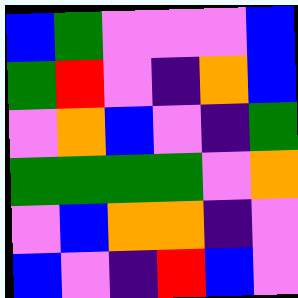[["blue", "green", "violet", "violet", "violet", "blue"], ["green", "red", "violet", "indigo", "orange", "blue"], ["violet", "orange", "blue", "violet", "indigo", "green"], ["green", "green", "green", "green", "violet", "orange"], ["violet", "blue", "orange", "orange", "indigo", "violet"], ["blue", "violet", "indigo", "red", "blue", "violet"]]